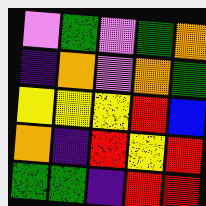[["violet", "green", "violet", "green", "orange"], ["indigo", "orange", "violet", "orange", "green"], ["yellow", "yellow", "yellow", "red", "blue"], ["orange", "indigo", "red", "yellow", "red"], ["green", "green", "indigo", "red", "red"]]